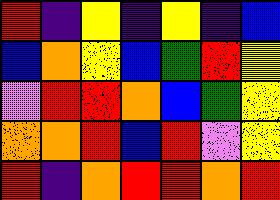[["red", "indigo", "yellow", "indigo", "yellow", "indigo", "blue"], ["blue", "orange", "yellow", "blue", "green", "red", "yellow"], ["violet", "red", "red", "orange", "blue", "green", "yellow"], ["orange", "orange", "red", "blue", "red", "violet", "yellow"], ["red", "indigo", "orange", "red", "red", "orange", "red"]]